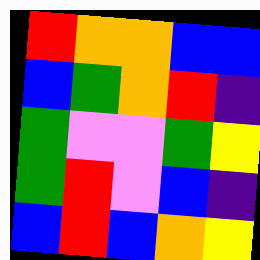[["red", "orange", "orange", "blue", "blue"], ["blue", "green", "orange", "red", "indigo"], ["green", "violet", "violet", "green", "yellow"], ["green", "red", "violet", "blue", "indigo"], ["blue", "red", "blue", "orange", "yellow"]]